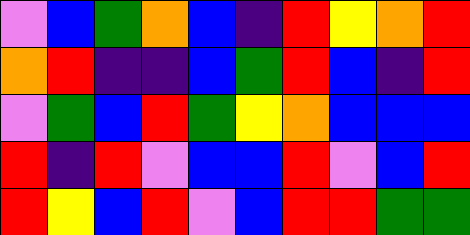[["violet", "blue", "green", "orange", "blue", "indigo", "red", "yellow", "orange", "red"], ["orange", "red", "indigo", "indigo", "blue", "green", "red", "blue", "indigo", "red"], ["violet", "green", "blue", "red", "green", "yellow", "orange", "blue", "blue", "blue"], ["red", "indigo", "red", "violet", "blue", "blue", "red", "violet", "blue", "red"], ["red", "yellow", "blue", "red", "violet", "blue", "red", "red", "green", "green"]]